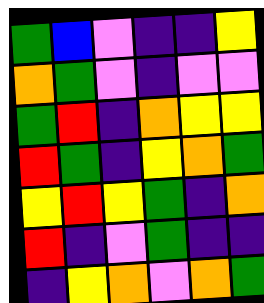[["green", "blue", "violet", "indigo", "indigo", "yellow"], ["orange", "green", "violet", "indigo", "violet", "violet"], ["green", "red", "indigo", "orange", "yellow", "yellow"], ["red", "green", "indigo", "yellow", "orange", "green"], ["yellow", "red", "yellow", "green", "indigo", "orange"], ["red", "indigo", "violet", "green", "indigo", "indigo"], ["indigo", "yellow", "orange", "violet", "orange", "green"]]